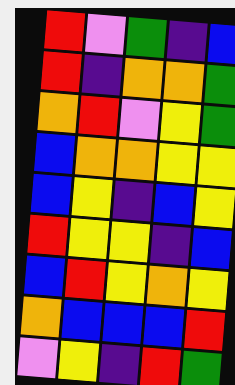[["red", "violet", "green", "indigo", "blue"], ["red", "indigo", "orange", "orange", "green"], ["orange", "red", "violet", "yellow", "green"], ["blue", "orange", "orange", "yellow", "yellow"], ["blue", "yellow", "indigo", "blue", "yellow"], ["red", "yellow", "yellow", "indigo", "blue"], ["blue", "red", "yellow", "orange", "yellow"], ["orange", "blue", "blue", "blue", "red"], ["violet", "yellow", "indigo", "red", "green"]]